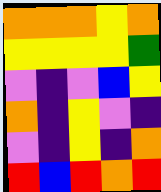[["orange", "orange", "orange", "yellow", "orange"], ["yellow", "yellow", "yellow", "yellow", "green"], ["violet", "indigo", "violet", "blue", "yellow"], ["orange", "indigo", "yellow", "violet", "indigo"], ["violet", "indigo", "yellow", "indigo", "orange"], ["red", "blue", "red", "orange", "red"]]